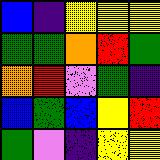[["blue", "indigo", "yellow", "yellow", "yellow"], ["green", "green", "orange", "red", "green"], ["orange", "red", "violet", "green", "indigo"], ["blue", "green", "blue", "yellow", "red"], ["green", "violet", "indigo", "yellow", "yellow"]]